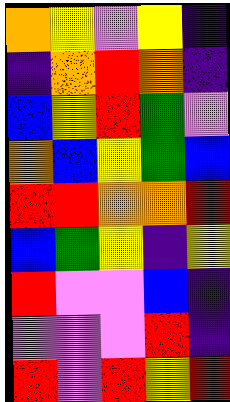[["orange", "yellow", "violet", "yellow", "indigo"], ["indigo", "orange", "red", "orange", "indigo"], ["blue", "yellow", "red", "green", "violet"], ["orange", "blue", "yellow", "green", "blue"], ["red", "red", "orange", "orange", "red"], ["blue", "green", "yellow", "indigo", "yellow"], ["red", "violet", "violet", "blue", "indigo"], ["violet", "violet", "violet", "red", "indigo"], ["red", "violet", "red", "yellow", "red"]]